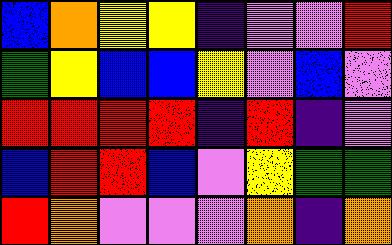[["blue", "orange", "yellow", "yellow", "indigo", "violet", "violet", "red"], ["green", "yellow", "blue", "blue", "yellow", "violet", "blue", "violet"], ["red", "red", "red", "red", "indigo", "red", "indigo", "violet"], ["blue", "red", "red", "blue", "violet", "yellow", "green", "green"], ["red", "orange", "violet", "violet", "violet", "orange", "indigo", "orange"]]